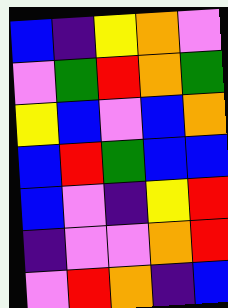[["blue", "indigo", "yellow", "orange", "violet"], ["violet", "green", "red", "orange", "green"], ["yellow", "blue", "violet", "blue", "orange"], ["blue", "red", "green", "blue", "blue"], ["blue", "violet", "indigo", "yellow", "red"], ["indigo", "violet", "violet", "orange", "red"], ["violet", "red", "orange", "indigo", "blue"]]